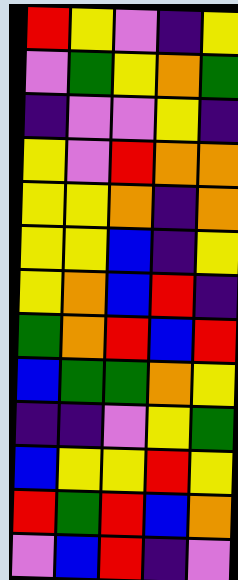[["red", "yellow", "violet", "indigo", "yellow"], ["violet", "green", "yellow", "orange", "green"], ["indigo", "violet", "violet", "yellow", "indigo"], ["yellow", "violet", "red", "orange", "orange"], ["yellow", "yellow", "orange", "indigo", "orange"], ["yellow", "yellow", "blue", "indigo", "yellow"], ["yellow", "orange", "blue", "red", "indigo"], ["green", "orange", "red", "blue", "red"], ["blue", "green", "green", "orange", "yellow"], ["indigo", "indigo", "violet", "yellow", "green"], ["blue", "yellow", "yellow", "red", "yellow"], ["red", "green", "red", "blue", "orange"], ["violet", "blue", "red", "indigo", "violet"]]